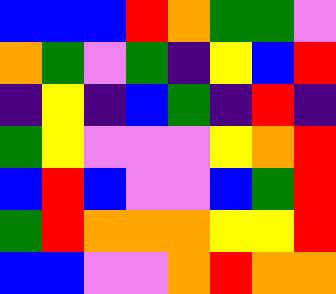[["blue", "blue", "blue", "red", "orange", "green", "green", "violet"], ["orange", "green", "violet", "green", "indigo", "yellow", "blue", "red"], ["indigo", "yellow", "indigo", "blue", "green", "indigo", "red", "indigo"], ["green", "yellow", "violet", "violet", "violet", "yellow", "orange", "red"], ["blue", "red", "blue", "violet", "violet", "blue", "green", "red"], ["green", "red", "orange", "orange", "orange", "yellow", "yellow", "red"], ["blue", "blue", "violet", "violet", "orange", "red", "orange", "orange"]]